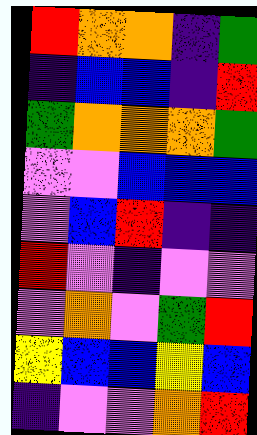[["red", "orange", "orange", "indigo", "green"], ["indigo", "blue", "blue", "indigo", "red"], ["green", "orange", "orange", "orange", "green"], ["violet", "violet", "blue", "blue", "blue"], ["violet", "blue", "red", "indigo", "indigo"], ["red", "violet", "indigo", "violet", "violet"], ["violet", "orange", "violet", "green", "red"], ["yellow", "blue", "blue", "yellow", "blue"], ["indigo", "violet", "violet", "orange", "red"]]